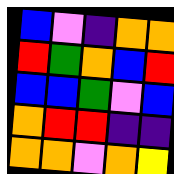[["blue", "violet", "indigo", "orange", "orange"], ["red", "green", "orange", "blue", "red"], ["blue", "blue", "green", "violet", "blue"], ["orange", "red", "red", "indigo", "indigo"], ["orange", "orange", "violet", "orange", "yellow"]]